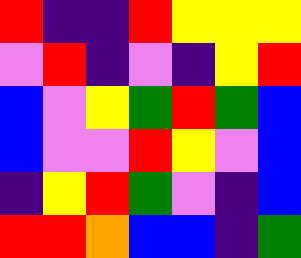[["red", "indigo", "indigo", "red", "yellow", "yellow", "yellow"], ["violet", "red", "indigo", "violet", "indigo", "yellow", "red"], ["blue", "violet", "yellow", "green", "red", "green", "blue"], ["blue", "violet", "violet", "red", "yellow", "violet", "blue"], ["indigo", "yellow", "red", "green", "violet", "indigo", "blue"], ["red", "red", "orange", "blue", "blue", "indigo", "green"]]